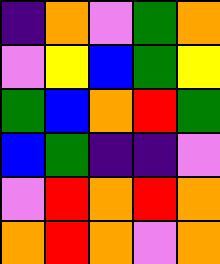[["indigo", "orange", "violet", "green", "orange"], ["violet", "yellow", "blue", "green", "yellow"], ["green", "blue", "orange", "red", "green"], ["blue", "green", "indigo", "indigo", "violet"], ["violet", "red", "orange", "red", "orange"], ["orange", "red", "orange", "violet", "orange"]]